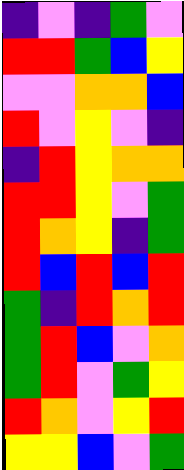[["indigo", "violet", "indigo", "green", "violet"], ["red", "red", "green", "blue", "yellow"], ["violet", "violet", "orange", "orange", "blue"], ["red", "violet", "yellow", "violet", "indigo"], ["indigo", "red", "yellow", "orange", "orange"], ["red", "red", "yellow", "violet", "green"], ["red", "orange", "yellow", "indigo", "green"], ["red", "blue", "red", "blue", "red"], ["green", "indigo", "red", "orange", "red"], ["green", "red", "blue", "violet", "orange"], ["green", "red", "violet", "green", "yellow"], ["red", "orange", "violet", "yellow", "red"], ["yellow", "yellow", "blue", "violet", "green"]]